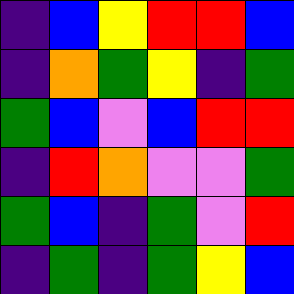[["indigo", "blue", "yellow", "red", "red", "blue"], ["indigo", "orange", "green", "yellow", "indigo", "green"], ["green", "blue", "violet", "blue", "red", "red"], ["indigo", "red", "orange", "violet", "violet", "green"], ["green", "blue", "indigo", "green", "violet", "red"], ["indigo", "green", "indigo", "green", "yellow", "blue"]]